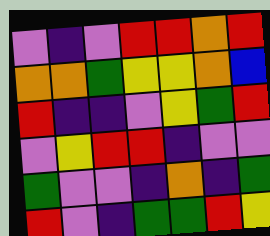[["violet", "indigo", "violet", "red", "red", "orange", "red"], ["orange", "orange", "green", "yellow", "yellow", "orange", "blue"], ["red", "indigo", "indigo", "violet", "yellow", "green", "red"], ["violet", "yellow", "red", "red", "indigo", "violet", "violet"], ["green", "violet", "violet", "indigo", "orange", "indigo", "green"], ["red", "violet", "indigo", "green", "green", "red", "yellow"]]